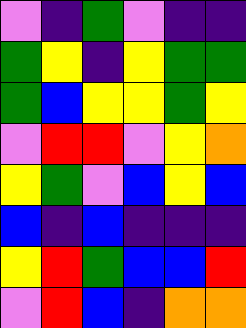[["violet", "indigo", "green", "violet", "indigo", "indigo"], ["green", "yellow", "indigo", "yellow", "green", "green"], ["green", "blue", "yellow", "yellow", "green", "yellow"], ["violet", "red", "red", "violet", "yellow", "orange"], ["yellow", "green", "violet", "blue", "yellow", "blue"], ["blue", "indigo", "blue", "indigo", "indigo", "indigo"], ["yellow", "red", "green", "blue", "blue", "red"], ["violet", "red", "blue", "indigo", "orange", "orange"]]